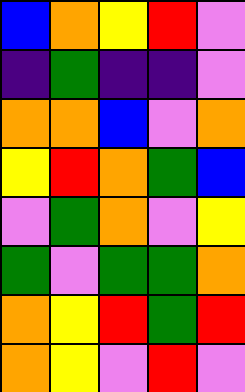[["blue", "orange", "yellow", "red", "violet"], ["indigo", "green", "indigo", "indigo", "violet"], ["orange", "orange", "blue", "violet", "orange"], ["yellow", "red", "orange", "green", "blue"], ["violet", "green", "orange", "violet", "yellow"], ["green", "violet", "green", "green", "orange"], ["orange", "yellow", "red", "green", "red"], ["orange", "yellow", "violet", "red", "violet"]]